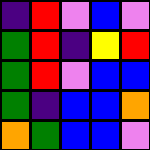[["indigo", "red", "violet", "blue", "violet"], ["green", "red", "indigo", "yellow", "red"], ["green", "red", "violet", "blue", "blue"], ["green", "indigo", "blue", "blue", "orange"], ["orange", "green", "blue", "blue", "violet"]]